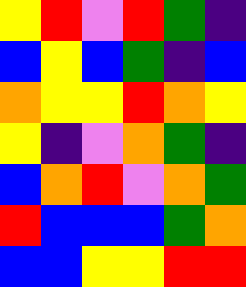[["yellow", "red", "violet", "red", "green", "indigo"], ["blue", "yellow", "blue", "green", "indigo", "blue"], ["orange", "yellow", "yellow", "red", "orange", "yellow"], ["yellow", "indigo", "violet", "orange", "green", "indigo"], ["blue", "orange", "red", "violet", "orange", "green"], ["red", "blue", "blue", "blue", "green", "orange"], ["blue", "blue", "yellow", "yellow", "red", "red"]]